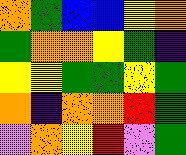[["orange", "green", "blue", "blue", "yellow", "orange"], ["green", "orange", "orange", "yellow", "green", "indigo"], ["yellow", "yellow", "green", "green", "yellow", "green"], ["orange", "indigo", "orange", "orange", "red", "green"], ["violet", "orange", "yellow", "red", "violet", "green"]]